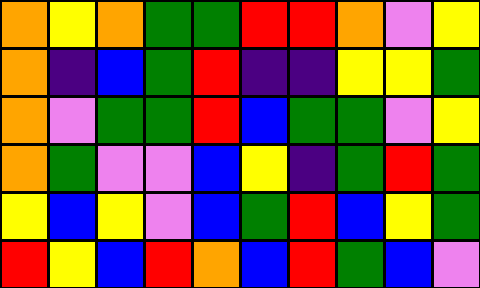[["orange", "yellow", "orange", "green", "green", "red", "red", "orange", "violet", "yellow"], ["orange", "indigo", "blue", "green", "red", "indigo", "indigo", "yellow", "yellow", "green"], ["orange", "violet", "green", "green", "red", "blue", "green", "green", "violet", "yellow"], ["orange", "green", "violet", "violet", "blue", "yellow", "indigo", "green", "red", "green"], ["yellow", "blue", "yellow", "violet", "blue", "green", "red", "blue", "yellow", "green"], ["red", "yellow", "blue", "red", "orange", "blue", "red", "green", "blue", "violet"]]